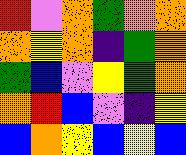[["red", "violet", "orange", "green", "orange", "orange"], ["orange", "yellow", "orange", "indigo", "green", "orange"], ["green", "blue", "violet", "yellow", "green", "orange"], ["orange", "red", "blue", "violet", "indigo", "yellow"], ["blue", "orange", "yellow", "blue", "yellow", "blue"]]